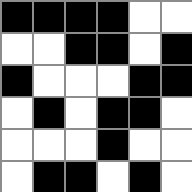[["black", "black", "black", "black", "white", "white"], ["white", "white", "black", "black", "white", "black"], ["black", "white", "white", "white", "black", "black"], ["white", "black", "white", "black", "black", "white"], ["white", "white", "white", "black", "white", "white"], ["white", "black", "black", "white", "black", "white"]]